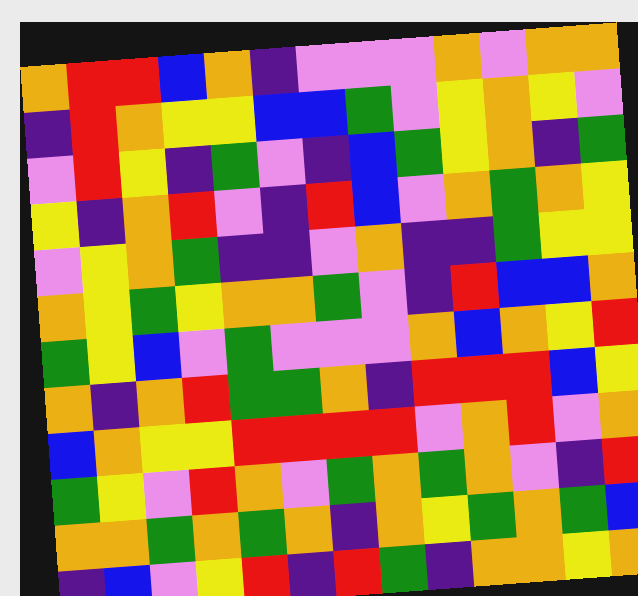[["orange", "red", "red", "blue", "orange", "indigo", "violet", "violet", "violet", "orange", "violet", "orange", "orange"], ["indigo", "red", "orange", "yellow", "yellow", "blue", "blue", "green", "violet", "yellow", "orange", "yellow", "violet"], ["violet", "red", "yellow", "indigo", "green", "violet", "indigo", "blue", "green", "yellow", "orange", "indigo", "green"], ["yellow", "indigo", "orange", "red", "violet", "indigo", "red", "blue", "violet", "orange", "green", "orange", "yellow"], ["violet", "yellow", "orange", "green", "indigo", "indigo", "violet", "orange", "indigo", "indigo", "green", "yellow", "yellow"], ["orange", "yellow", "green", "yellow", "orange", "orange", "green", "violet", "indigo", "red", "blue", "blue", "orange"], ["green", "yellow", "blue", "violet", "green", "violet", "violet", "violet", "orange", "blue", "orange", "yellow", "red"], ["orange", "indigo", "orange", "red", "green", "green", "orange", "indigo", "red", "red", "red", "blue", "yellow"], ["blue", "orange", "yellow", "yellow", "red", "red", "red", "red", "violet", "orange", "red", "violet", "orange"], ["green", "yellow", "violet", "red", "orange", "violet", "green", "orange", "green", "orange", "violet", "indigo", "red"], ["orange", "orange", "green", "orange", "green", "orange", "indigo", "orange", "yellow", "green", "orange", "green", "blue"], ["indigo", "blue", "violet", "yellow", "red", "indigo", "red", "green", "indigo", "orange", "orange", "yellow", "orange"]]